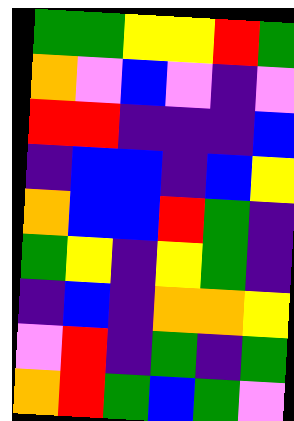[["green", "green", "yellow", "yellow", "red", "green"], ["orange", "violet", "blue", "violet", "indigo", "violet"], ["red", "red", "indigo", "indigo", "indigo", "blue"], ["indigo", "blue", "blue", "indigo", "blue", "yellow"], ["orange", "blue", "blue", "red", "green", "indigo"], ["green", "yellow", "indigo", "yellow", "green", "indigo"], ["indigo", "blue", "indigo", "orange", "orange", "yellow"], ["violet", "red", "indigo", "green", "indigo", "green"], ["orange", "red", "green", "blue", "green", "violet"]]